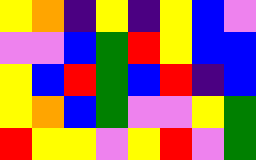[["yellow", "orange", "indigo", "yellow", "indigo", "yellow", "blue", "violet"], ["violet", "violet", "blue", "green", "red", "yellow", "blue", "blue"], ["yellow", "blue", "red", "green", "blue", "red", "indigo", "blue"], ["yellow", "orange", "blue", "green", "violet", "violet", "yellow", "green"], ["red", "yellow", "yellow", "violet", "yellow", "red", "violet", "green"]]